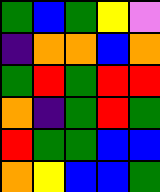[["green", "blue", "green", "yellow", "violet"], ["indigo", "orange", "orange", "blue", "orange"], ["green", "red", "green", "red", "red"], ["orange", "indigo", "green", "red", "green"], ["red", "green", "green", "blue", "blue"], ["orange", "yellow", "blue", "blue", "green"]]